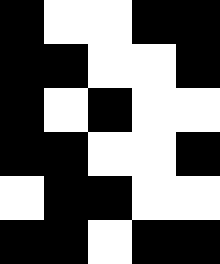[["black", "white", "white", "black", "black"], ["black", "black", "white", "white", "black"], ["black", "white", "black", "white", "white"], ["black", "black", "white", "white", "black"], ["white", "black", "black", "white", "white"], ["black", "black", "white", "black", "black"]]